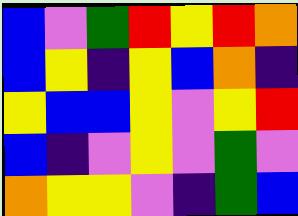[["blue", "violet", "green", "red", "yellow", "red", "orange"], ["blue", "yellow", "indigo", "yellow", "blue", "orange", "indigo"], ["yellow", "blue", "blue", "yellow", "violet", "yellow", "red"], ["blue", "indigo", "violet", "yellow", "violet", "green", "violet"], ["orange", "yellow", "yellow", "violet", "indigo", "green", "blue"]]